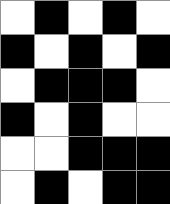[["white", "black", "white", "black", "white"], ["black", "white", "black", "white", "black"], ["white", "black", "black", "black", "white"], ["black", "white", "black", "white", "white"], ["white", "white", "black", "black", "black"], ["white", "black", "white", "black", "black"]]